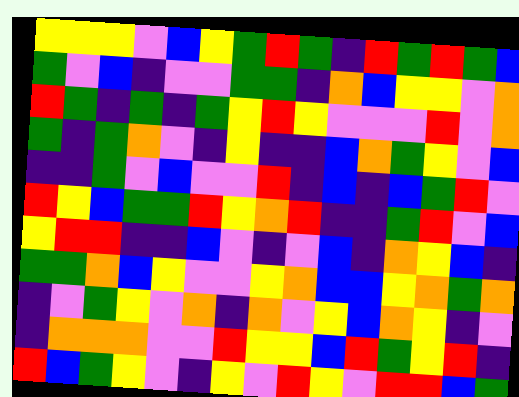[["yellow", "yellow", "yellow", "violet", "blue", "yellow", "green", "red", "green", "indigo", "red", "green", "red", "green", "blue"], ["green", "violet", "blue", "indigo", "violet", "violet", "green", "green", "indigo", "orange", "blue", "yellow", "yellow", "violet", "orange"], ["red", "green", "indigo", "green", "indigo", "green", "yellow", "red", "yellow", "violet", "violet", "violet", "red", "violet", "orange"], ["green", "indigo", "green", "orange", "violet", "indigo", "yellow", "indigo", "indigo", "blue", "orange", "green", "yellow", "violet", "blue"], ["indigo", "indigo", "green", "violet", "blue", "violet", "violet", "red", "indigo", "blue", "indigo", "blue", "green", "red", "violet"], ["red", "yellow", "blue", "green", "green", "red", "yellow", "orange", "red", "indigo", "indigo", "green", "red", "violet", "blue"], ["yellow", "red", "red", "indigo", "indigo", "blue", "violet", "indigo", "violet", "blue", "indigo", "orange", "yellow", "blue", "indigo"], ["green", "green", "orange", "blue", "yellow", "violet", "violet", "yellow", "orange", "blue", "blue", "yellow", "orange", "green", "orange"], ["indigo", "violet", "green", "yellow", "violet", "orange", "indigo", "orange", "violet", "yellow", "blue", "orange", "yellow", "indigo", "violet"], ["indigo", "orange", "orange", "orange", "violet", "violet", "red", "yellow", "yellow", "blue", "red", "green", "yellow", "red", "indigo"], ["red", "blue", "green", "yellow", "violet", "indigo", "yellow", "violet", "red", "yellow", "violet", "red", "red", "blue", "green"]]